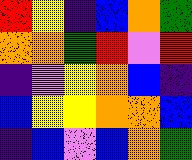[["red", "yellow", "indigo", "blue", "orange", "green"], ["orange", "orange", "green", "red", "violet", "red"], ["indigo", "violet", "yellow", "orange", "blue", "indigo"], ["blue", "yellow", "yellow", "orange", "orange", "blue"], ["indigo", "blue", "violet", "blue", "orange", "green"]]